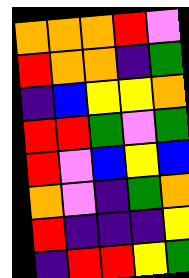[["orange", "orange", "orange", "red", "violet"], ["red", "orange", "orange", "indigo", "green"], ["indigo", "blue", "yellow", "yellow", "orange"], ["red", "red", "green", "violet", "green"], ["red", "violet", "blue", "yellow", "blue"], ["orange", "violet", "indigo", "green", "orange"], ["red", "indigo", "indigo", "indigo", "yellow"], ["indigo", "red", "red", "yellow", "green"]]